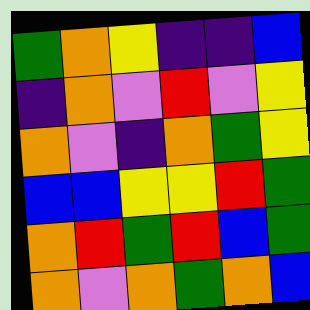[["green", "orange", "yellow", "indigo", "indigo", "blue"], ["indigo", "orange", "violet", "red", "violet", "yellow"], ["orange", "violet", "indigo", "orange", "green", "yellow"], ["blue", "blue", "yellow", "yellow", "red", "green"], ["orange", "red", "green", "red", "blue", "green"], ["orange", "violet", "orange", "green", "orange", "blue"]]